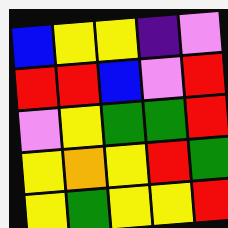[["blue", "yellow", "yellow", "indigo", "violet"], ["red", "red", "blue", "violet", "red"], ["violet", "yellow", "green", "green", "red"], ["yellow", "orange", "yellow", "red", "green"], ["yellow", "green", "yellow", "yellow", "red"]]